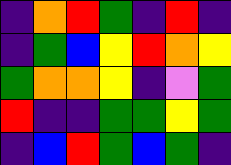[["indigo", "orange", "red", "green", "indigo", "red", "indigo"], ["indigo", "green", "blue", "yellow", "red", "orange", "yellow"], ["green", "orange", "orange", "yellow", "indigo", "violet", "green"], ["red", "indigo", "indigo", "green", "green", "yellow", "green"], ["indigo", "blue", "red", "green", "blue", "green", "indigo"]]